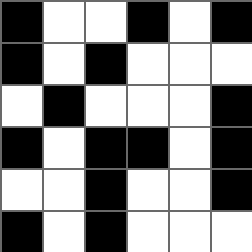[["black", "white", "white", "black", "white", "black"], ["black", "white", "black", "white", "white", "white"], ["white", "black", "white", "white", "white", "black"], ["black", "white", "black", "black", "white", "black"], ["white", "white", "black", "white", "white", "black"], ["black", "white", "black", "white", "white", "white"]]